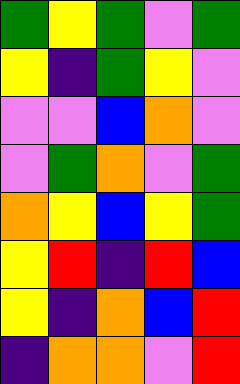[["green", "yellow", "green", "violet", "green"], ["yellow", "indigo", "green", "yellow", "violet"], ["violet", "violet", "blue", "orange", "violet"], ["violet", "green", "orange", "violet", "green"], ["orange", "yellow", "blue", "yellow", "green"], ["yellow", "red", "indigo", "red", "blue"], ["yellow", "indigo", "orange", "blue", "red"], ["indigo", "orange", "orange", "violet", "red"]]